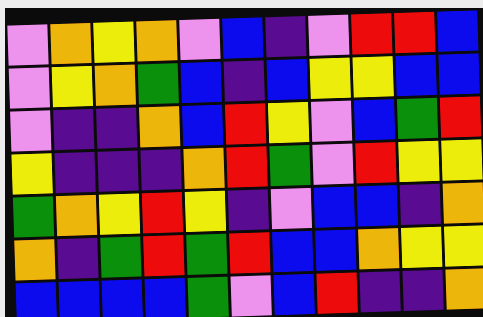[["violet", "orange", "yellow", "orange", "violet", "blue", "indigo", "violet", "red", "red", "blue"], ["violet", "yellow", "orange", "green", "blue", "indigo", "blue", "yellow", "yellow", "blue", "blue"], ["violet", "indigo", "indigo", "orange", "blue", "red", "yellow", "violet", "blue", "green", "red"], ["yellow", "indigo", "indigo", "indigo", "orange", "red", "green", "violet", "red", "yellow", "yellow"], ["green", "orange", "yellow", "red", "yellow", "indigo", "violet", "blue", "blue", "indigo", "orange"], ["orange", "indigo", "green", "red", "green", "red", "blue", "blue", "orange", "yellow", "yellow"], ["blue", "blue", "blue", "blue", "green", "violet", "blue", "red", "indigo", "indigo", "orange"]]